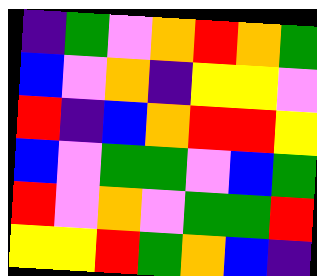[["indigo", "green", "violet", "orange", "red", "orange", "green"], ["blue", "violet", "orange", "indigo", "yellow", "yellow", "violet"], ["red", "indigo", "blue", "orange", "red", "red", "yellow"], ["blue", "violet", "green", "green", "violet", "blue", "green"], ["red", "violet", "orange", "violet", "green", "green", "red"], ["yellow", "yellow", "red", "green", "orange", "blue", "indigo"]]